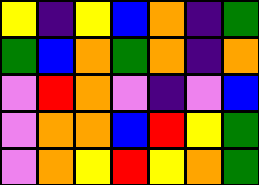[["yellow", "indigo", "yellow", "blue", "orange", "indigo", "green"], ["green", "blue", "orange", "green", "orange", "indigo", "orange"], ["violet", "red", "orange", "violet", "indigo", "violet", "blue"], ["violet", "orange", "orange", "blue", "red", "yellow", "green"], ["violet", "orange", "yellow", "red", "yellow", "orange", "green"]]